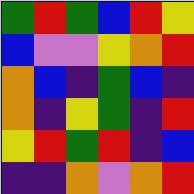[["green", "red", "green", "blue", "red", "yellow"], ["blue", "violet", "violet", "yellow", "orange", "red"], ["orange", "blue", "indigo", "green", "blue", "indigo"], ["orange", "indigo", "yellow", "green", "indigo", "red"], ["yellow", "red", "green", "red", "indigo", "blue"], ["indigo", "indigo", "orange", "violet", "orange", "red"]]